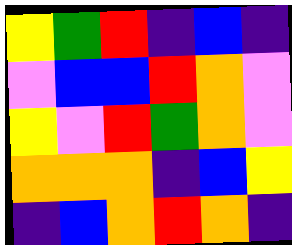[["yellow", "green", "red", "indigo", "blue", "indigo"], ["violet", "blue", "blue", "red", "orange", "violet"], ["yellow", "violet", "red", "green", "orange", "violet"], ["orange", "orange", "orange", "indigo", "blue", "yellow"], ["indigo", "blue", "orange", "red", "orange", "indigo"]]